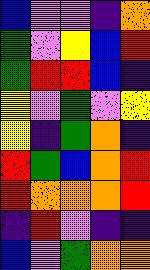[["blue", "violet", "violet", "indigo", "orange"], ["green", "violet", "yellow", "blue", "red"], ["green", "red", "red", "blue", "indigo"], ["yellow", "violet", "green", "violet", "yellow"], ["yellow", "indigo", "green", "orange", "indigo"], ["red", "green", "blue", "orange", "red"], ["red", "orange", "orange", "orange", "red"], ["indigo", "red", "violet", "indigo", "indigo"], ["blue", "violet", "green", "orange", "orange"]]